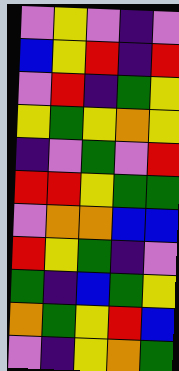[["violet", "yellow", "violet", "indigo", "violet"], ["blue", "yellow", "red", "indigo", "red"], ["violet", "red", "indigo", "green", "yellow"], ["yellow", "green", "yellow", "orange", "yellow"], ["indigo", "violet", "green", "violet", "red"], ["red", "red", "yellow", "green", "green"], ["violet", "orange", "orange", "blue", "blue"], ["red", "yellow", "green", "indigo", "violet"], ["green", "indigo", "blue", "green", "yellow"], ["orange", "green", "yellow", "red", "blue"], ["violet", "indigo", "yellow", "orange", "green"]]